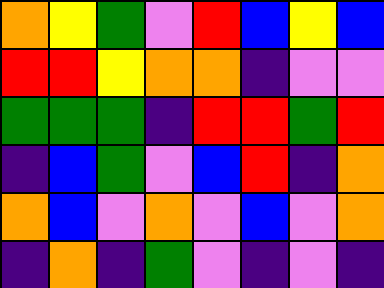[["orange", "yellow", "green", "violet", "red", "blue", "yellow", "blue"], ["red", "red", "yellow", "orange", "orange", "indigo", "violet", "violet"], ["green", "green", "green", "indigo", "red", "red", "green", "red"], ["indigo", "blue", "green", "violet", "blue", "red", "indigo", "orange"], ["orange", "blue", "violet", "orange", "violet", "blue", "violet", "orange"], ["indigo", "orange", "indigo", "green", "violet", "indigo", "violet", "indigo"]]